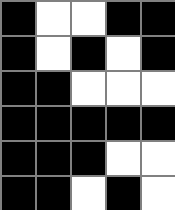[["black", "white", "white", "black", "black"], ["black", "white", "black", "white", "black"], ["black", "black", "white", "white", "white"], ["black", "black", "black", "black", "black"], ["black", "black", "black", "white", "white"], ["black", "black", "white", "black", "white"]]